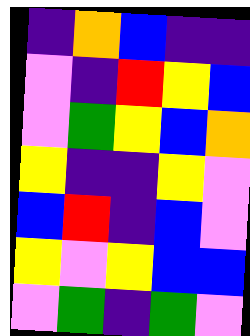[["indigo", "orange", "blue", "indigo", "indigo"], ["violet", "indigo", "red", "yellow", "blue"], ["violet", "green", "yellow", "blue", "orange"], ["yellow", "indigo", "indigo", "yellow", "violet"], ["blue", "red", "indigo", "blue", "violet"], ["yellow", "violet", "yellow", "blue", "blue"], ["violet", "green", "indigo", "green", "violet"]]